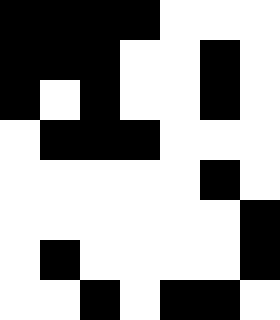[["black", "black", "black", "black", "white", "white", "white"], ["black", "black", "black", "white", "white", "black", "white"], ["black", "white", "black", "white", "white", "black", "white"], ["white", "black", "black", "black", "white", "white", "white"], ["white", "white", "white", "white", "white", "black", "white"], ["white", "white", "white", "white", "white", "white", "black"], ["white", "black", "white", "white", "white", "white", "black"], ["white", "white", "black", "white", "black", "black", "white"]]